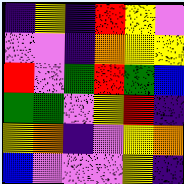[["indigo", "yellow", "indigo", "red", "yellow", "violet"], ["violet", "violet", "indigo", "orange", "yellow", "yellow"], ["red", "violet", "green", "red", "green", "blue"], ["green", "green", "violet", "yellow", "red", "indigo"], ["yellow", "orange", "indigo", "violet", "yellow", "orange"], ["blue", "violet", "violet", "violet", "yellow", "indigo"]]